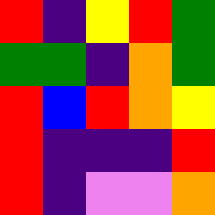[["red", "indigo", "yellow", "red", "green"], ["green", "green", "indigo", "orange", "green"], ["red", "blue", "red", "orange", "yellow"], ["red", "indigo", "indigo", "indigo", "red"], ["red", "indigo", "violet", "violet", "orange"]]